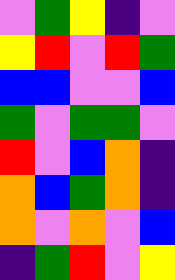[["violet", "green", "yellow", "indigo", "violet"], ["yellow", "red", "violet", "red", "green"], ["blue", "blue", "violet", "violet", "blue"], ["green", "violet", "green", "green", "violet"], ["red", "violet", "blue", "orange", "indigo"], ["orange", "blue", "green", "orange", "indigo"], ["orange", "violet", "orange", "violet", "blue"], ["indigo", "green", "red", "violet", "yellow"]]